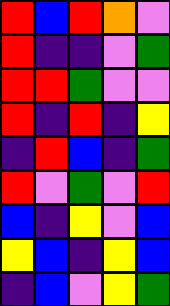[["red", "blue", "red", "orange", "violet"], ["red", "indigo", "indigo", "violet", "green"], ["red", "red", "green", "violet", "violet"], ["red", "indigo", "red", "indigo", "yellow"], ["indigo", "red", "blue", "indigo", "green"], ["red", "violet", "green", "violet", "red"], ["blue", "indigo", "yellow", "violet", "blue"], ["yellow", "blue", "indigo", "yellow", "blue"], ["indigo", "blue", "violet", "yellow", "green"]]